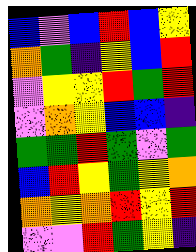[["blue", "violet", "blue", "red", "blue", "yellow"], ["orange", "green", "indigo", "yellow", "blue", "red"], ["violet", "yellow", "yellow", "red", "green", "red"], ["violet", "orange", "yellow", "blue", "blue", "indigo"], ["green", "green", "red", "green", "violet", "green"], ["blue", "red", "yellow", "green", "yellow", "orange"], ["orange", "yellow", "orange", "red", "yellow", "red"], ["violet", "violet", "red", "green", "yellow", "indigo"]]